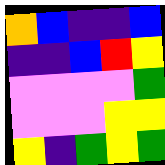[["orange", "blue", "indigo", "indigo", "blue"], ["indigo", "indigo", "blue", "red", "yellow"], ["violet", "violet", "violet", "violet", "green"], ["violet", "violet", "violet", "yellow", "yellow"], ["yellow", "indigo", "green", "yellow", "green"]]